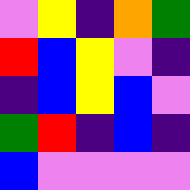[["violet", "yellow", "indigo", "orange", "green"], ["red", "blue", "yellow", "violet", "indigo"], ["indigo", "blue", "yellow", "blue", "violet"], ["green", "red", "indigo", "blue", "indigo"], ["blue", "violet", "violet", "violet", "violet"]]